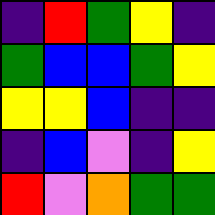[["indigo", "red", "green", "yellow", "indigo"], ["green", "blue", "blue", "green", "yellow"], ["yellow", "yellow", "blue", "indigo", "indigo"], ["indigo", "blue", "violet", "indigo", "yellow"], ["red", "violet", "orange", "green", "green"]]